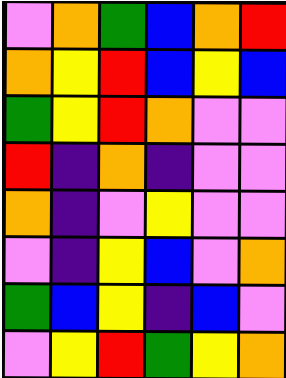[["violet", "orange", "green", "blue", "orange", "red"], ["orange", "yellow", "red", "blue", "yellow", "blue"], ["green", "yellow", "red", "orange", "violet", "violet"], ["red", "indigo", "orange", "indigo", "violet", "violet"], ["orange", "indigo", "violet", "yellow", "violet", "violet"], ["violet", "indigo", "yellow", "blue", "violet", "orange"], ["green", "blue", "yellow", "indigo", "blue", "violet"], ["violet", "yellow", "red", "green", "yellow", "orange"]]